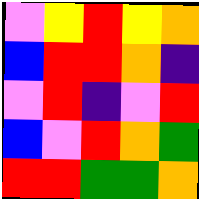[["violet", "yellow", "red", "yellow", "orange"], ["blue", "red", "red", "orange", "indigo"], ["violet", "red", "indigo", "violet", "red"], ["blue", "violet", "red", "orange", "green"], ["red", "red", "green", "green", "orange"]]